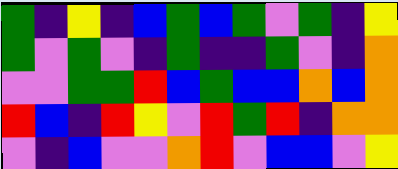[["green", "indigo", "yellow", "indigo", "blue", "green", "blue", "green", "violet", "green", "indigo", "yellow"], ["green", "violet", "green", "violet", "indigo", "green", "indigo", "indigo", "green", "violet", "indigo", "orange"], ["violet", "violet", "green", "green", "red", "blue", "green", "blue", "blue", "orange", "blue", "orange"], ["red", "blue", "indigo", "red", "yellow", "violet", "red", "green", "red", "indigo", "orange", "orange"], ["violet", "indigo", "blue", "violet", "violet", "orange", "red", "violet", "blue", "blue", "violet", "yellow"]]